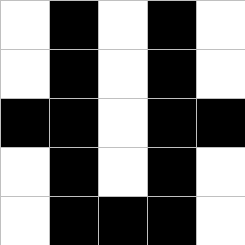[["white", "black", "white", "black", "white"], ["white", "black", "white", "black", "white"], ["black", "black", "white", "black", "black"], ["white", "black", "white", "black", "white"], ["white", "black", "black", "black", "white"]]